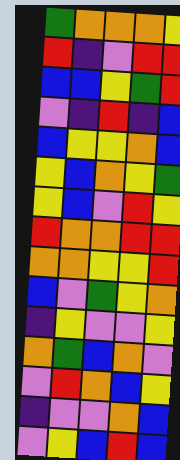[["green", "orange", "orange", "orange", "yellow"], ["red", "indigo", "violet", "red", "red"], ["blue", "blue", "yellow", "green", "red"], ["violet", "indigo", "red", "indigo", "blue"], ["blue", "yellow", "yellow", "orange", "blue"], ["yellow", "blue", "orange", "yellow", "green"], ["yellow", "blue", "violet", "red", "yellow"], ["red", "orange", "orange", "red", "red"], ["orange", "orange", "yellow", "yellow", "red"], ["blue", "violet", "green", "yellow", "orange"], ["indigo", "yellow", "violet", "violet", "yellow"], ["orange", "green", "blue", "orange", "violet"], ["violet", "red", "orange", "blue", "yellow"], ["indigo", "violet", "violet", "orange", "blue"], ["violet", "yellow", "blue", "red", "blue"]]